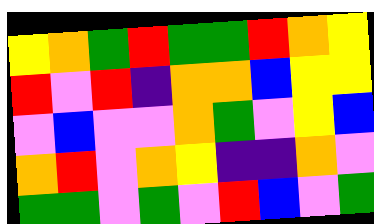[["yellow", "orange", "green", "red", "green", "green", "red", "orange", "yellow"], ["red", "violet", "red", "indigo", "orange", "orange", "blue", "yellow", "yellow"], ["violet", "blue", "violet", "violet", "orange", "green", "violet", "yellow", "blue"], ["orange", "red", "violet", "orange", "yellow", "indigo", "indigo", "orange", "violet"], ["green", "green", "violet", "green", "violet", "red", "blue", "violet", "green"]]